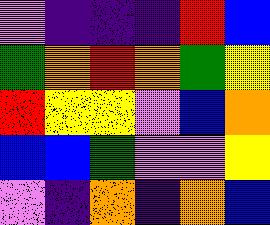[["violet", "indigo", "indigo", "indigo", "red", "blue"], ["green", "orange", "red", "orange", "green", "yellow"], ["red", "yellow", "yellow", "violet", "blue", "orange"], ["blue", "blue", "green", "violet", "violet", "yellow"], ["violet", "indigo", "orange", "indigo", "orange", "blue"]]